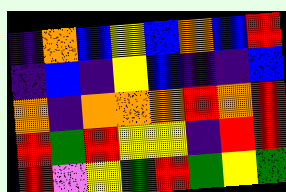[["indigo", "orange", "blue", "yellow", "blue", "orange", "blue", "red"], ["indigo", "blue", "indigo", "yellow", "blue", "indigo", "indigo", "blue"], ["orange", "indigo", "orange", "orange", "orange", "red", "orange", "red"], ["red", "green", "red", "yellow", "yellow", "indigo", "red", "red"], ["red", "violet", "yellow", "green", "red", "green", "yellow", "green"]]